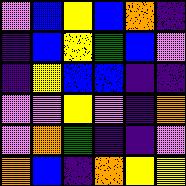[["violet", "blue", "yellow", "blue", "orange", "indigo"], ["indigo", "blue", "yellow", "green", "blue", "violet"], ["indigo", "yellow", "blue", "blue", "indigo", "indigo"], ["violet", "violet", "yellow", "violet", "indigo", "orange"], ["violet", "orange", "green", "indigo", "indigo", "violet"], ["orange", "blue", "indigo", "orange", "yellow", "yellow"]]